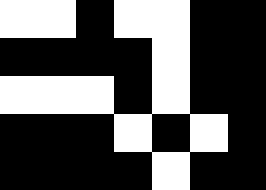[["white", "white", "black", "white", "white", "black", "black"], ["black", "black", "black", "black", "white", "black", "black"], ["white", "white", "white", "black", "white", "black", "black"], ["black", "black", "black", "white", "black", "white", "black"], ["black", "black", "black", "black", "white", "black", "black"]]